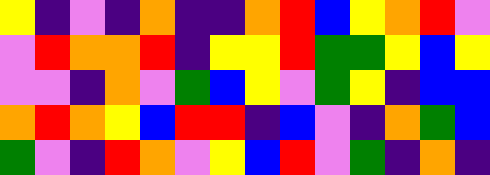[["yellow", "indigo", "violet", "indigo", "orange", "indigo", "indigo", "orange", "red", "blue", "yellow", "orange", "red", "violet"], ["violet", "red", "orange", "orange", "red", "indigo", "yellow", "yellow", "red", "green", "green", "yellow", "blue", "yellow"], ["violet", "violet", "indigo", "orange", "violet", "green", "blue", "yellow", "violet", "green", "yellow", "indigo", "blue", "blue"], ["orange", "red", "orange", "yellow", "blue", "red", "red", "indigo", "blue", "violet", "indigo", "orange", "green", "blue"], ["green", "violet", "indigo", "red", "orange", "violet", "yellow", "blue", "red", "violet", "green", "indigo", "orange", "indigo"]]